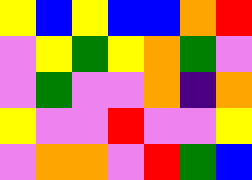[["yellow", "blue", "yellow", "blue", "blue", "orange", "red"], ["violet", "yellow", "green", "yellow", "orange", "green", "violet"], ["violet", "green", "violet", "violet", "orange", "indigo", "orange"], ["yellow", "violet", "violet", "red", "violet", "violet", "yellow"], ["violet", "orange", "orange", "violet", "red", "green", "blue"]]